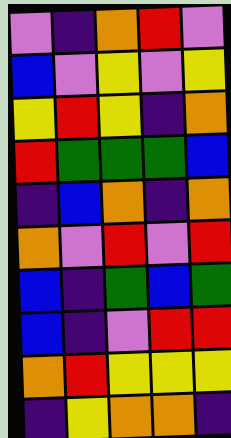[["violet", "indigo", "orange", "red", "violet"], ["blue", "violet", "yellow", "violet", "yellow"], ["yellow", "red", "yellow", "indigo", "orange"], ["red", "green", "green", "green", "blue"], ["indigo", "blue", "orange", "indigo", "orange"], ["orange", "violet", "red", "violet", "red"], ["blue", "indigo", "green", "blue", "green"], ["blue", "indigo", "violet", "red", "red"], ["orange", "red", "yellow", "yellow", "yellow"], ["indigo", "yellow", "orange", "orange", "indigo"]]